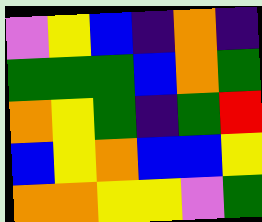[["violet", "yellow", "blue", "indigo", "orange", "indigo"], ["green", "green", "green", "blue", "orange", "green"], ["orange", "yellow", "green", "indigo", "green", "red"], ["blue", "yellow", "orange", "blue", "blue", "yellow"], ["orange", "orange", "yellow", "yellow", "violet", "green"]]